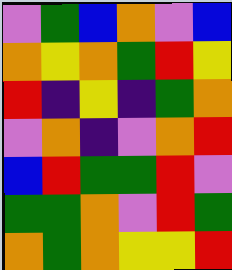[["violet", "green", "blue", "orange", "violet", "blue"], ["orange", "yellow", "orange", "green", "red", "yellow"], ["red", "indigo", "yellow", "indigo", "green", "orange"], ["violet", "orange", "indigo", "violet", "orange", "red"], ["blue", "red", "green", "green", "red", "violet"], ["green", "green", "orange", "violet", "red", "green"], ["orange", "green", "orange", "yellow", "yellow", "red"]]